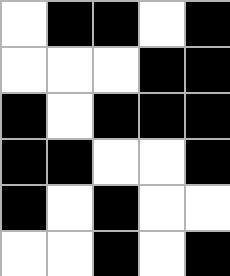[["white", "black", "black", "white", "black"], ["white", "white", "white", "black", "black"], ["black", "white", "black", "black", "black"], ["black", "black", "white", "white", "black"], ["black", "white", "black", "white", "white"], ["white", "white", "black", "white", "black"]]